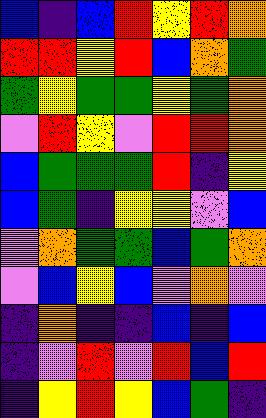[["blue", "indigo", "blue", "red", "yellow", "red", "orange"], ["red", "red", "yellow", "red", "blue", "orange", "green"], ["green", "yellow", "green", "green", "yellow", "green", "orange"], ["violet", "red", "yellow", "violet", "red", "red", "orange"], ["blue", "green", "green", "green", "red", "indigo", "yellow"], ["blue", "green", "indigo", "yellow", "yellow", "violet", "blue"], ["violet", "orange", "green", "green", "blue", "green", "orange"], ["violet", "blue", "yellow", "blue", "violet", "orange", "violet"], ["indigo", "orange", "indigo", "indigo", "blue", "indigo", "blue"], ["indigo", "violet", "red", "violet", "red", "blue", "red"], ["indigo", "yellow", "red", "yellow", "blue", "green", "indigo"]]